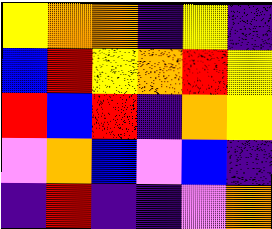[["yellow", "orange", "orange", "indigo", "yellow", "indigo"], ["blue", "red", "yellow", "orange", "red", "yellow"], ["red", "blue", "red", "indigo", "orange", "yellow"], ["violet", "orange", "blue", "violet", "blue", "indigo"], ["indigo", "red", "indigo", "indigo", "violet", "orange"]]